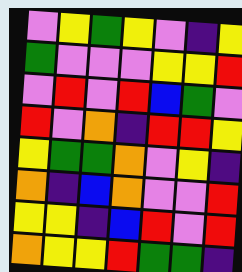[["violet", "yellow", "green", "yellow", "violet", "indigo", "yellow"], ["green", "violet", "violet", "violet", "yellow", "yellow", "red"], ["violet", "red", "violet", "red", "blue", "green", "violet"], ["red", "violet", "orange", "indigo", "red", "red", "yellow"], ["yellow", "green", "green", "orange", "violet", "yellow", "indigo"], ["orange", "indigo", "blue", "orange", "violet", "violet", "red"], ["yellow", "yellow", "indigo", "blue", "red", "violet", "red"], ["orange", "yellow", "yellow", "red", "green", "green", "indigo"]]